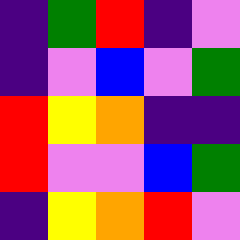[["indigo", "green", "red", "indigo", "violet"], ["indigo", "violet", "blue", "violet", "green"], ["red", "yellow", "orange", "indigo", "indigo"], ["red", "violet", "violet", "blue", "green"], ["indigo", "yellow", "orange", "red", "violet"]]